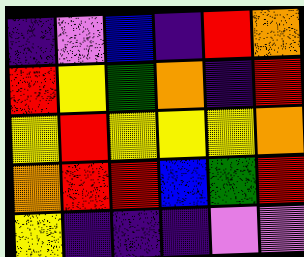[["indigo", "violet", "blue", "indigo", "red", "orange"], ["red", "yellow", "green", "orange", "indigo", "red"], ["yellow", "red", "yellow", "yellow", "yellow", "orange"], ["orange", "red", "red", "blue", "green", "red"], ["yellow", "indigo", "indigo", "indigo", "violet", "violet"]]